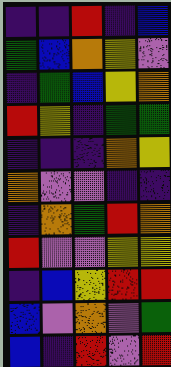[["indigo", "indigo", "red", "indigo", "blue"], ["green", "blue", "orange", "yellow", "violet"], ["indigo", "green", "blue", "yellow", "orange"], ["red", "yellow", "indigo", "green", "green"], ["indigo", "indigo", "indigo", "orange", "yellow"], ["orange", "violet", "violet", "indigo", "indigo"], ["indigo", "orange", "green", "red", "orange"], ["red", "violet", "violet", "yellow", "yellow"], ["indigo", "blue", "yellow", "red", "red"], ["blue", "violet", "orange", "violet", "green"], ["blue", "indigo", "red", "violet", "red"]]